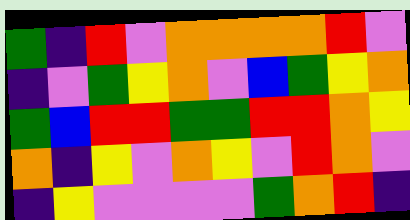[["green", "indigo", "red", "violet", "orange", "orange", "orange", "orange", "red", "violet"], ["indigo", "violet", "green", "yellow", "orange", "violet", "blue", "green", "yellow", "orange"], ["green", "blue", "red", "red", "green", "green", "red", "red", "orange", "yellow"], ["orange", "indigo", "yellow", "violet", "orange", "yellow", "violet", "red", "orange", "violet"], ["indigo", "yellow", "violet", "violet", "violet", "violet", "green", "orange", "red", "indigo"]]